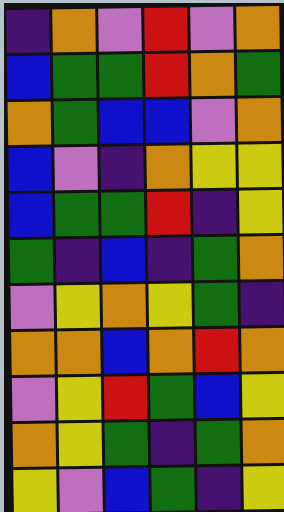[["indigo", "orange", "violet", "red", "violet", "orange"], ["blue", "green", "green", "red", "orange", "green"], ["orange", "green", "blue", "blue", "violet", "orange"], ["blue", "violet", "indigo", "orange", "yellow", "yellow"], ["blue", "green", "green", "red", "indigo", "yellow"], ["green", "indigo", "blue", "indigo", "green", "orange"], ["violet", "yellow", "orange", "yellow", "green", "indigo"], ["orange", "orange", "blue", "orange", "red", "orange"], ["violet", "yellow", "red", "green", "blue", "yellow"], ["orange", "yellow", "green", "indigo", "green", "orange"], ["yellow", "violet", "blue", "green", "indigo", "yellow"]]